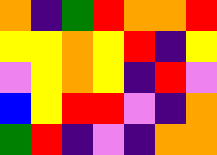[["orange", "indigo", "green", "red", "orange", "orange", "red"], ["yellow", "yellow", "orange", "yellow", "red", "indigo", "yellow"], ["violet", "yellow", "orange", "yellow", "indigo", "red", "violet"], ["blue", "yellow", "red", "red", "violet", "indigo", "orange"], ["green", "red", "indigo", "violet", "indigo", "orange", "orange"]]